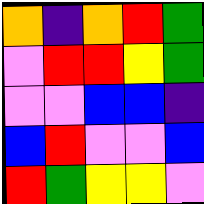[["orange", "indigo", "orange", "red", "green"], ["violet", "red", "red", "yellow", "green"], ["violet", "violet", "blue", "blue", "indigo"], ["blue", "red", "violet", "violet", "blue"], ["red", "green", "yellow", "yellow", "violet"]]